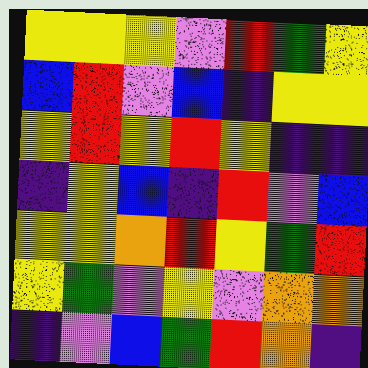[["yellow", "yellow", "yellow", "violet", "red", "green", "yellow"], ["blue", "red", "violet", "blue", "indigo", "yellow", "yellow"], ["yellow", "red", "yellow", "red", "yellow", "indigo", "indigo"], ["indigo", "yellow", "blue", "indigo", "red", "violet", "blue"], ["yellow", "yellow", "orange", "red", "yellow", "green", "red"], ["yellow", "green", "violet", "yellow", "violet", "orange", "orange"], ["indigo", "violet", "blue", "green", "red", "orange", "indigo"]]